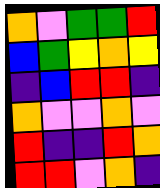[["orange", "violet", "green", "green", "red"], ["blue", "green", "yellow", "orange", "yellow"], ["indigo", "blue", "red", "red", "indigo"], ["orange", "violet", "violet", "orange", "violet"], ["red", "indigo", "indigo", "red", "orange"], ["red", "red", "violet", "orange", "indigo"]]